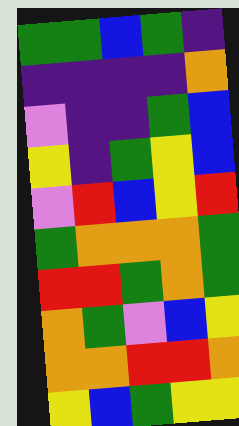[["green", "green", "blue", "green", "indigo"], ["indigo", "indigo", "indigo", "indigo", "orange"], ["violet", "indigo", "indigo", "green", "blue"], ["yellow", "indigo", "green", "yellow", "blue"], ["violet", "red", "blue", "yellow", "red"], ["green", "orange", "orange", "orange", "green"], ["red", "red", "green", "orange", "green"], ["orange", "green", "violet", "blue", "yellow"], ["orange", "orange", "red", "red", "orange"], ["yellow", "blue", "green", "yellow", "yellow"]]